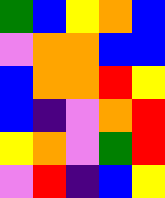[["green", "blue", "yellow", "orange", "blue"], ["violet", "orange", "orange", "blue", "blue"], ["blue", "orange", "orange", "red", "yellow"], ["blue", "indigo", "violet", "orange", "red"], ["yellow", "orange", "violet", "green", "red"], ["violet", "red", "indigo", "blue", "yellow"]]